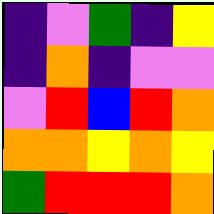[["indigo", "violet", "green", "indigo", "yellow"], ["indigo", "orange", "indigo", "violet", "violet"], ["violet", "red", "blue", "red", "orange"], ["orange", "orange", "yellow", "orange", "yellow"], ["green", "red", "red", "red", "orange"]]